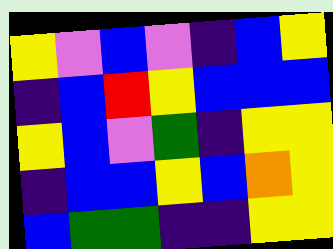[["yellow", "violet", "blue", "violet", "indigo", "blue", "yellow"], ["indigo", "blue", "red", "yellow", "blue", "blue", "blue"], ["yellow", "blue", "violet", "green", "indigo", "yellow", "yellow"], ["indigo", "blue", "blue", "yellow", "blue", "orange", "yellow"], ["blue", "green", "green", "indigo", "indigo", "yellow", "yellow"]]